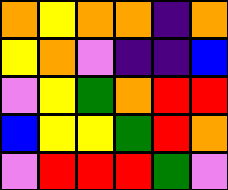[["orange", "yellow", "orange", "orange", "indigo", "orange"], ["yellow", "orange", "violet", "indigo", "indigo", "blue"], ["violet", "yellow", "green", "orange", "red", "red"], ["blue", "yellow", "yellow", "green", "red", "orange"], ["violet", "red", "red", "red", "green", "violet"]]